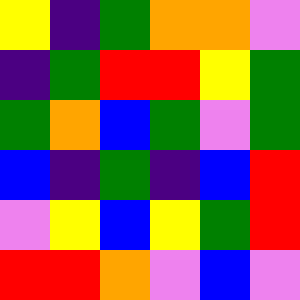[["yellow", "indigo", "green", "orange", "orange", "violet"], ["indigo", "green", "red", "red", "yellow", "green"], ["green", "orange", "blue", "green", "violet", "green"], ["blue", "indigo", "green", "indigo", "blue", "red"], ["violet", "yellow", "blue", "yellow", "green", "red"], ["red", "red", "orange", "violet", "blue", "violet"]]